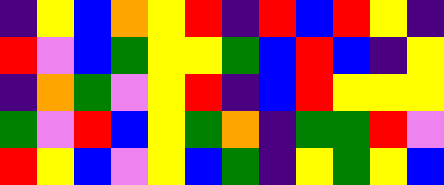[["indigo", "yellow", "blue", "orange", "yellow", "red", "indigo", "red", "blue", "red", "yellow", "indigo"], ["red", "violet", "blue", "green", "yellow", "yellow", "green", "blue", "red", "blue", "indigo", "yellow"], ["indigo", "orange", "green", "violet", "yellow", "red", "indigo", "blue", "red", "yellow", "yellow", "yellow"], ["green", "violet", "red", "blue", "yellow", "green", "orange", "indigo", "green", "green", "red", "violet"], ["red", "yellow", "blue", "violet", "yellow", "blue", "green", "indigo", "yellow", "green", "yellow", "blue"]]